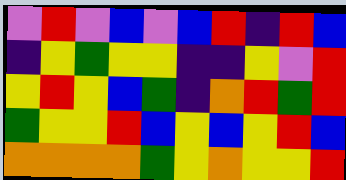[["violet", "red", "violet", "blue", "violet", "blue", "red", "indigo", "red", "blue"], ["indigo", "yellow", "green", "yellow", "yellow", "indigo", "indigo", "yellow", "violet", "red"], ["yellow", "red", "yellow", "blue", "green", "indigo", "orange", "red", "green", "red"], ["green", "yellow", "yellow", "red", "blue", "yellow", "blue", "yellow", "red", "blue"], ["orange", "orange", "orange", "orange", "green", "yellow", "orange", "yellow", "yellow", "red"]]